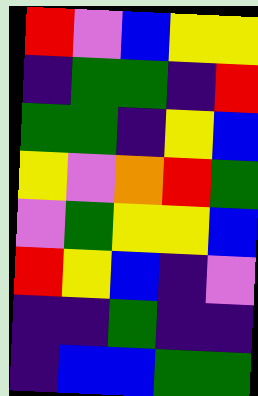[["red", "violet", "blue", "yellow", "yellow"], ["indigo", "green", "green", "indigo", "red"], ["green", "green", "indigo", "yellow", "blue"], ["yellow", "violet", "orange", "red", "green"], ["violet", "green", "yellow", "yellow", "blue"], ["red", "yellow", "blue", "indigo", "violet"], ["indigo", "indigo", "green", "indigo", "indigo"], ["indigo", "blue", "blue", "green", "green"]]